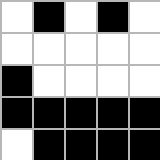[["white", "black", "white", "black", "white"], ["white", "white", "white", "white", "white"], ["black", "white", "white", "white", "white"], ["black", "black", "black", "black", "black"], ["white", "black", "black", "black", "black"]]